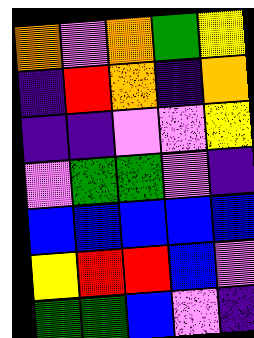[["orange", "violet", "orange", "green", "yellow"], ["indigo", "red", "orange", "indigo", "orange"], ["indigo", "indigo", "violet", "violet", "yellow"], ["violet", "green", "green", "violet", "indigo"], ["blue", "blue", "blue", "blue", "blue"], ["yellow", "red", "red", "blue", "violet"], ["green", "green", "blue", "violet", "indigo"]]